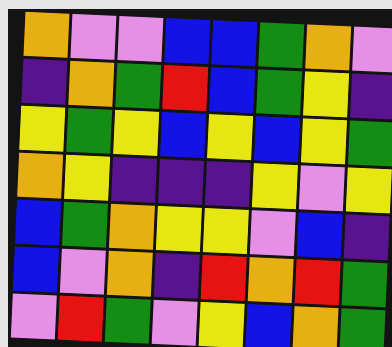[["orange", "violet", "violet", "blue", "blue", "green", "orange", "violet"], ["indigo", "orange", "green", "red", "blue", "green", "yellow", "indigo"], ["yellow", "green", "yellow", "blue", "yellow", "blue", "yellow", "green"], ["orange", "yellow", "indigo", "indigo", "indigo", "yellow", "violet", "yellow"], ["blue", "green", "orange", "yellow", "yellow", "violet", "blue", "indigo"], ["blue", "violet", "orange", "indigo", "red", "orange", "red", "green"], ["violet", "red", "green", "violet", "yellow", "blue", "orange", "green"]]